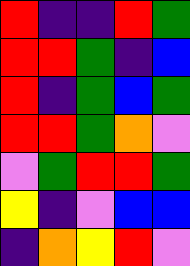[["red", "indigo", "indigo", "red", "green"], ["red", "red", "green", "indigo", "blue"], ["red", "indigo", "green", "blue", "green"], ["red", "red", "green", "orange", "violet"], ["violet", "green", "red", "red", "green"], ["yellow", "indigo", "violet", "blue", "blue"], ["indigo", "orange", "yellow", "red", "violet"]]